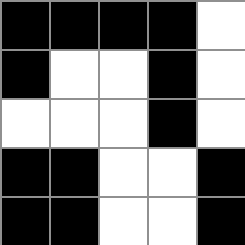[["black", "black", "black", "black", "white"], ["black", "white", "white", "black", "white"], ["white", "white", "white", "black", "white"], ["black", "black", "white", "white", "black"], ["black", "black", "white", "white", "black"]]